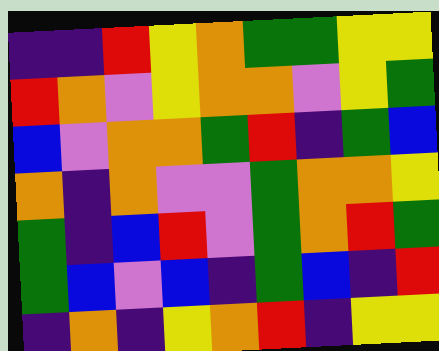[["indigo", "indigo", "red", "yellow", "orange", "green", "green", "yellow", "yellow"], ["red", "orange", "violet", "yellow", "orange", "orange", "violet", "yellow", "green"], ["blue", "violet", "orange", "orange", "green", "red", "indigo", "green", "blue"], ["orange", "indigo", "orange", "violet", "violet", "green", "orange", "orange", "yellow"], ["green", "indigo", "blue", "red", "violet", "green", "orange", "red", "green"], ["green", "blue", "violet", "blue", "indigo", "green", "blue", "indigo", "red"], ["indigo", "orange", "indigo", "yellow", "orange", "red", "indigo", "yellow", "yellow"]]